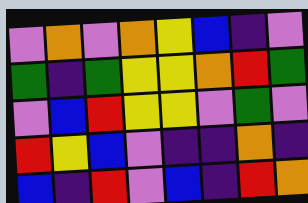[["violet", "orange", "violet", "orange", "yellow", "blue", "indigo", "violet"], ["green", "indigo", "green", "yellow", "yellow", "orange", "red", "green"], ["violet", "blue", "red", "yellow", "yellow", "violet", "green", "violet"], ["red", "yellow", "blue", "violet", "indigo", "indigo", "orange", "indigo"], ["blue", "indigo", "red", "violet", "blue", "indigo", "red", "orange"]]